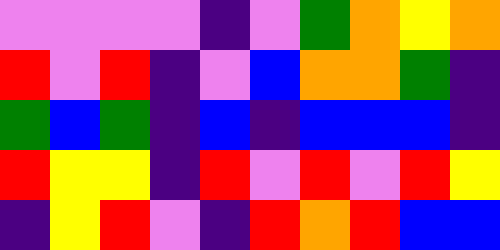[["violet", "violet", "violet", "violet", "indigo", "violet", "green", "orange", "yellow", "orange"], ["red", "violet", "red", "indigo", "violet", "blue", "orange", "orange", "green", "indigo"], ["green", "blue", "green", "indigo", "blue", "indigo", "blue", "blue", "blue", "indigo"], ["red", "yellow", "yellow", "indigo", "red", "violet", "red", "violet", "red", "yellow"], ["indigo", "yellow", "red", "violet", "indigo", "red", "orange", "red", "blue", "blue"]]